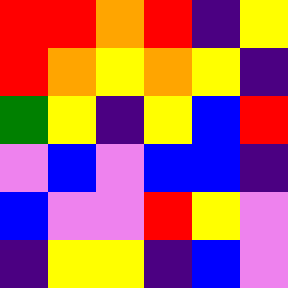[["red", "red", "orange", "red", "indigo", "yellow"], ["red", "orange", "yellow", "orange", "yellow", "indigo"], ["green", "yellow", "indigo", "yellow", "blue", "red"], ["violet", "blue", "violet", "blue", "blue", "indigo"], ["blue", "violet", "violet", "red", "yellow", "violet"], ["indigo", "yellow", "yellow", "indigo", "blue", "violet"]]